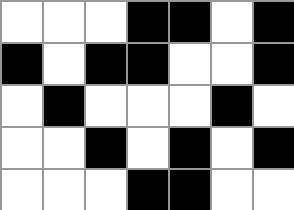[["white", "white", "white", "black", "black", "white", "black"], ["black", "white", "black", "black", "white", "white", "black"], ["white", "black", "white", "white", "white", "black", "white"], ["white", "white", "black", "white", "black", "white", "black"], ["white", "white", "white", "black", "black", "white", "white"]]